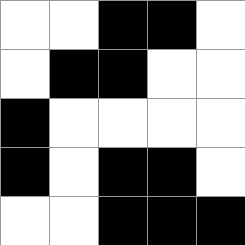[["white", "white", "black", "black", "white"], ["white", "black", "black", "white", "white"], ["black", "white", "white", "white", "white"], ["black", "white", "black", "black", "white"], ["white", "white", "black", "black", "black"]]